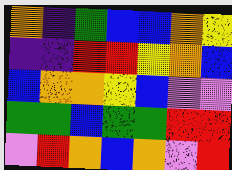[["orange", "indigo", "green", "blue", "blue", "orange", "yellow"], ["indigo", "indigo", "red", "red", "yellow", "orange", "blue"], ["blue", "orange", "orange", "yellow", "blue", "violet", "violet"], ["green", "green", "blue", "green", "green", "red", "red"], ["violet", "red", "orange", "blue", "orange", "violet", "red"]]